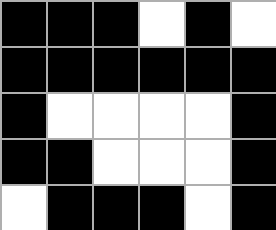[["black", "black", "black", "white", "black", "white"], ["black", "black", "black", "black", "black", "black"], ["black", "white", "white", "white", "white", "black"], ["black", "black", "white", "white", "white", "black"], ["white", "black", "black", "black", "white", "black"]]